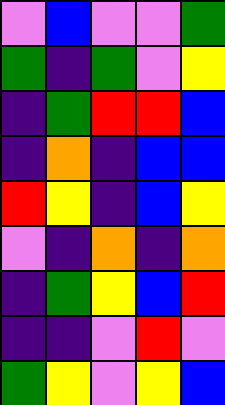[["violet", "blue", "violet", "violet", "green"], ["green", "indigo", "green", "violet", "yellow"], ["indigo", "green", "red", "red", "blue"], ["indigo", "orange", "indigo", "blue", "blue"], ["red", "yellow", "indigo", "blue", "yellow"], ["violet", "indigo", "orange", "indigo", "orange"], ["indigo", "green", "yellow", "blue", "red"], ["indigo", "indigo", "violet", "red", "violet"], ["green", "yellow", "violet", "yellow", "blue"]]